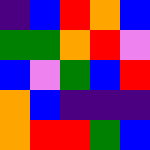[["indigo", "blue", "red", "orange", "blue"], ["green", "green", "orange", "red", "violet"], ["blue", "violet", "green", "blue", "red"], ["orange", "blue", "indigo", "indigo", "indigo"], ["orange", "red", "red", "green", "blue"]]